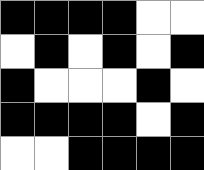[["black", "black", "black", "black", "white", "white"], ["white", "black", "white", "black", "white", "black"], ["black", "white", "white", "white", "black", "white"], ["black", "black", "black", "black", "white", "black"], ["white", "white", "black", "black", "black", "black"]]